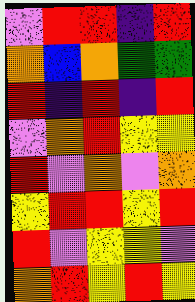[["violet", "red", "red", "indigo", "red"], ["orange", "blue", "orange", "green", "green"], ["red", "indigo", "red", "indigo", "red"], ["violet", "orange", "red", "yellow", "yellow"], ["red", "violet", "orange", "violet", "orange"], ["yellow", "red", "red", "yellow", "red"], ["red", "violet", "yellow", "yellow", "violet"], ["orange", "red", "yellow", "red", "yellow"]]